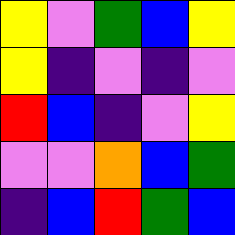[["yellow", "violet", "green", "blue", "yellow"], ["yellow", "indigo", "violet", "indigo", "violet"], ["red", "blue", "indigo", "violet", "yellow"], ["violet", "violet", "orange", "blue", "green"], ["indigo", "blue", "red", "green", "blue"]]